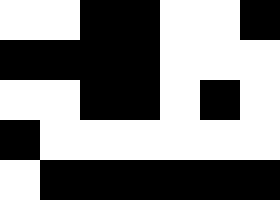[["white", "white", "black", "black", "white", "white", "black"], ["black", "black", "black", "black", "white", "white", "white"], ["white", "white", "black", "black", "white", "black", "white"], ["black", "white", "white", "white", "white", "white", "white"], ["white", "black", "black", "black", "black", "black", "black"]]